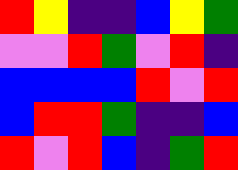[["red", "yellow", "indigo", "indigo", "blue", "yellow", "green"], ["violet", "violet", "red", "green", "violet", "red", "indigo"], ["blue", "blue", "blue", "blue", "red", "violet", "red"], ["blue", "red", "red", "green", "indigo", "indigo", "blue"], ["red", "violet", "red", "blue", "indigo", "green", "red"]]